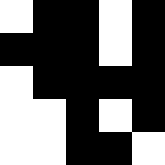[["white", "black", "black", "white", "black"], ["black", "black", "black", "white", "black"], ["white", "black", "black", "black", "black"], ["white", "white", "black", "white", "black"], ["white", "white", "black", "black", "white"]]